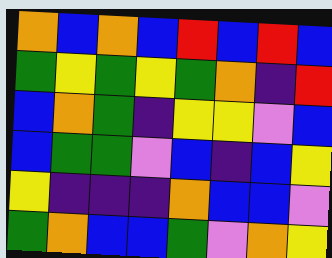[["orange", "blue", "orange", "blue", "red", "blue", "red", "blue"], ["green", "yellow", "green", "yellow", "green", "orange", "indigo", "red"], ["blue", "orange", "green", "indigo", "yellow", "yellow", "violet", "blue"], ["blue", "green", "green", "violet", "blue", "indigo", "blue", "yellow"], ["yellow", "indigo", "indigo", "indigo", "orange", "blue", "blue", "violet"], ["green", "orange", "blue", "blue", "green", "violet", "orange", "yellow"]]